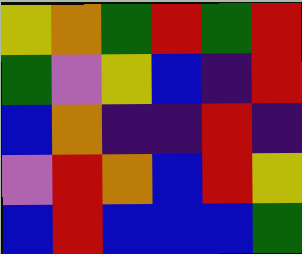[["yellow", "orange", "green", "red", "green", "red"], ["green", "violet", "yellow", "blue", "indigo", "red"], ["blue", "orange", "indigo", "indigo", "red", "indigo"], ["violet", "red", "orange", "blue", "red", "yellow"], ["blue", "red", "blue", "blue", "blue", "green"]]